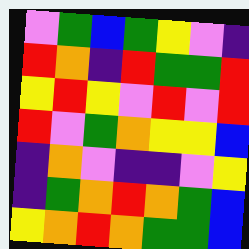[["violet", "green", "blue", "green", "yellow", "violet", "indigo"], ["red", "orange", "indigo", "red", "green", "green", "red"], ["yellow", "red", "yellow", "violet", "red", "violet", "red"], ["red", "violet", "green", "orange", "yellow", "yellow", "blue"], ["indigo", "orange", "violet", "indigo", "indigo", "violet", "yellow"], ["indigo", "green", "orange", "red", "orange", "green", "blue"], ["yellow", "orange", "red", "orange", "green", "green", "blue"]]